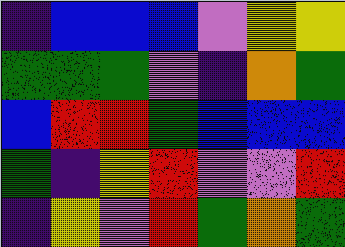[["indigo", "blue", "blue", "blue", "violet", "yellow", "yellow"], ["green", "green", "green", "violet", "indigo", "orange", "green"], ["blue", "red", "red", "green", "blue", "blue", "blue"], ["green", "indigo", "yellow", "red", "violet", "violet", "red"], ["indigo", "yellow", "violet", "red", "green", "orange", "green"]]